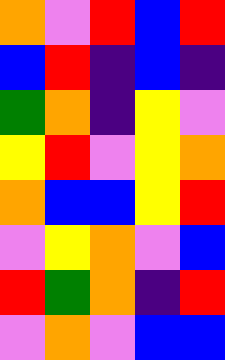[["orange", "violet", "red", "blue", "red"], ["blue", "red", "indigo", "blue", "indigo"], ["green", "orange", "indigo", "yellow", "violet"], ["yellow", "red", "violet", "yellow", "orange"], ["orange", "blue", "blue", "yellow", "red"], ["violet", "yellow", "orange", "violet", "blue"], ["red", "green", "orange", "indigo", "red"], ["violet", "orange", "violet", "blue", "blue"]]